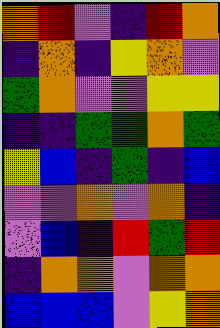[["orange", "red", "violet", "indigo", "red", "orange"], ["indigo", "orange", "indigo", "yellow", "orange", "violet"], ["green", "orange", "violet", "violet", "yellow", "yellow"], ["indigo", "indigo", "green", "green", "orange", "green"], ["yellow", "blue", "indigo", "green", "indigo", "blue"], ["violet", "violet", "orange", "violet", "orange", "indigo"], ["violet", "blue", "indigo", "red", "green", "red"], ["indigo", "orange", "orange", "violet", "orange", "orange"], ["blue", "blue", "blue", "violet", "yellow", "orange"]]